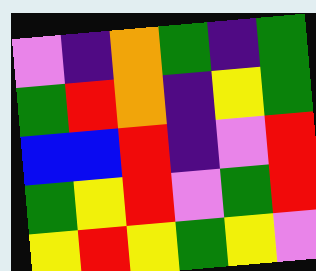[["violet", "indigo", "orange", "green", "indigo", "green"], ["green", "red", "orange", "indigo", "yellow", "green"], ["blue", "blue", "red", "indigo", "violet", "red"], ["green", "yellow", "red", "violet", "green", "red"], ["yellow", "red", "yellow", "green", "yellow", "violet"]]